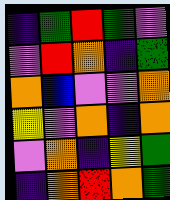[["indigo", "green", "red", "green", "violet"], ["violet", "red", "orange", "indigo", "green"], ["orange", "blue", "violet", "violet", "orange"], ["yellow", "violet", "orange", "indigo", "orange"], ["violet", "orange", "indigo", "yellow", "green"], ["indigo", "orange", "red", "orange", "green"]]